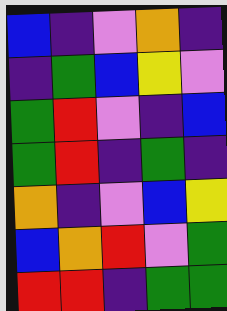[["blue", "indigo", "violet", "orange", "indigo"], ["indigo", "green", "blue", "yellow", "violet"], ["green", "red", "violet", "indigo", "blue"], ["green", "red", "indigo", "green", "indigo"], ["orange", "indigo", "violet", "blue", "yellow"], ["blue", "orange", "red", "violet", "green"], ["red", "red", "indigo", "green", "green"]]